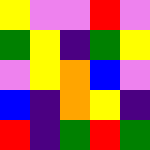[["yellow", "violet", "violet", "red", "violet"], ["green", "yellow", "indigo", "green", "yellow"], ["violet", "yellow", "orange", "blue", "violet"], ["blue", "indigo", "orange", "yellow", "indigo"], ["red", "indigo", "green", "red", "green"]]